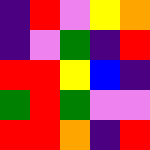[["indigo", "red", "violet", "yellow", "orange"], ["indigo", "violet", "green", "indigo", "red"], ["red", "red", "yellow", "blue", "indigo"], ["green", "red", "green", "violet", "violet"], ["red", "red", "orange", "indigo", "red"]]